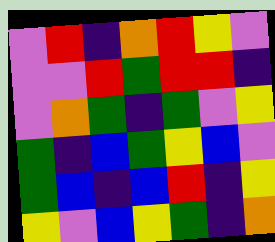[["violet", "red", "indigo", "orange", "red", "yellow", "violet"], ["violet", "violet", "red", "green", "red", "red", "indigo"], ["violet", "orange", "green", "indigo", "green", "violet", "yellow"], ["green", "indigo", "blue", "green", "yellow", "blue", "violet"], ["green", "blue", "indigo", "blue", "red", "indigo", "yellow"], ["yellow", "violet", "blue", "yellow", "green", "indigo", "orange"]]